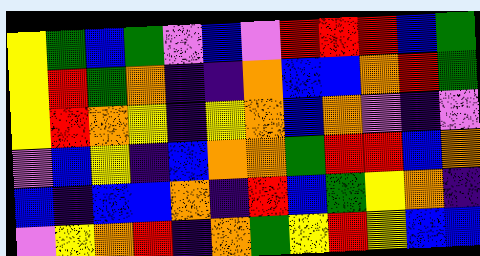[["yellow", "green", "blue", "green", "violet", "blue", "violet", "red", "red", "red", "blue", "green"], ["yellow", "red", "green", "orange", "indigo", "indigo", "orange", "blue", "blue", "orange", "red", "green"], ["yellow", "red", "orange", "yellow", "indigo", "yellow", "orange", "blue", "orange", "violet", "indigo", "violet"], ["violet", "blue", "yellow", "indigo", "blue", "orange", "orange", "green", "red", "red", "blue", "orange"], ["blue", "indigo", "blue", "blue", "orange", "indigo", "red", "blue", "green", "yellow", "orange", "indigo"], ["violet", "yellow", "orange", "red", "indigo", "orange", "green", "yellow", "red", "yellow", "blue", "blue"]]